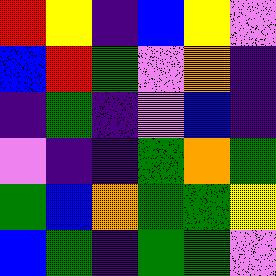[["red", "yellow", "indigo", "blue", "yellow", "violet"], ["blue", "red", "green", "violet", "orange", "indigo"], ["indigo", "green", "indigo", "violet", "blue", "indigo"], ["violet", "indigo", "indigo", "green", "orange", "green"], ["green", "blue", "orange", "green", "green", "yellow"], ["blue", "green", "indigo", "green", "green", "violet"]]